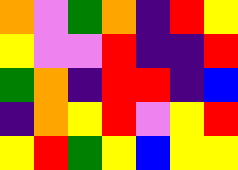[["orange", "violet", "green", "orange", "indigo", "red", "yellow"], ["yellow", "violet", "violet", "red", "indigo", "indigo", "red"], ["green", "orange", "indigo", "red", "red", "indigo", "blue"], ["indigo", "orange", "yellow", "red", "violet", "yellow", "red"], ["yellow", "red", "green", "yellow", "blue", "yellow", "yellow"]]